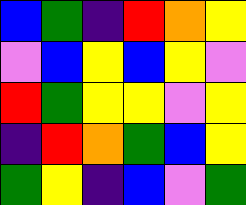[["blue", "green", "indigo", "red", "orange", "yellow"], ["violet", "blue", "yellow", "blue", "yellow", "violet"], ["red", "green", "yellow", "yellow", "violet", "yellow"], ["indigo", "red", "orange", "green", "blue", "yellow"], ["green", "yellow", "indigo", "blue", "violet", "green"]]